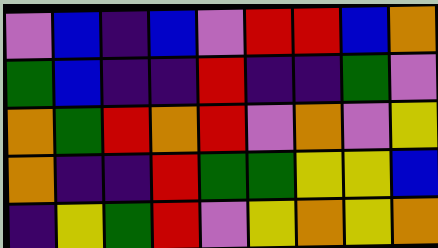[["violet", "blue", "indigo", "blue", "violet", "red", "red", "blue", "orange"], ["green", "blue", "indigo", "indigo", "red", "indigo", "indigo", "green", "violet"], ["orange", "green", "red", "orange", "red", "violet", "orange", "violet", "yellow"], ["orange", "indigo", "indigo", "red", "green", "green", "yellow", "yellow", "blue"], ["indigo", "yellow", "green", "red", "violet", "yellow", "orange", "yellow", "orange"]]